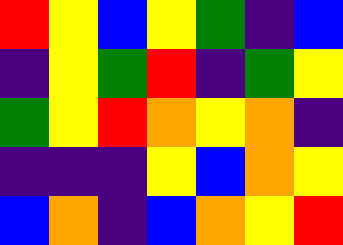[["red", "yellow", "blue", "yellow", "green", "indigo", "blue"], ["indigo", "yellow", "green", "red", "indigo", "green", "yellow"], ["green", "yellow", "red", "orange", "yellow", "orange", "indigo"], ["indigo", "indigo", "indigo", "yellow", "blue", "orange", "yellow"], ["blue", "orange", "indigo", "blue", "orange", "yellow", "red"]]